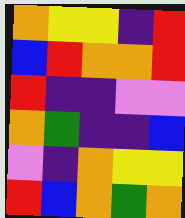[["orange", "yellow", "yellow", "indigo", "red"], ["blue", "red", "orange", "orange", "red"], ["red", "indigo", "indigo", "violet", "violet"], ["orange", "green", "indigo", "indigo", "blue"], ["violet", "indigo", "orange", "yellow", "yellow"], ["red", "blue", "orange", "green", "orange"]]